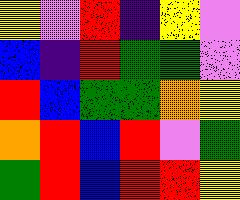[["yellow", "violet", "red", "indigo", "yellow", "violet"], ["blue", "indigo", "red", "green", "green", "violet"], ["red", "blue", "green", "green", "orange", "yellow"], ["orange", "red", "blue", "red", "violet", "green"], ["green", "red", "blue", "red", "red", "yellow"]]